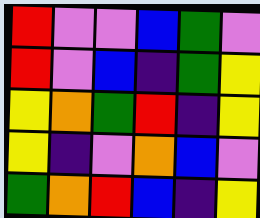[["red", "violet", "violet", "blue", "green", "violet"], ["red", "violet", "blue", "indigo", "green", "yellow"], ["yellow", "orange", "green", "red", "indigo", "yellow"], ["yellow", "indigo", "violet", "orange", "blue", "violet"], ["green", "orange", "red", "blue", "indigo", "yellow"]]